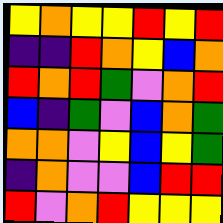[["yellow", "orange", "yellow", "yellow", "red", "yellow", "red"], ["indigo", "indigo", "red", "orange", "yellow", "blue", "orange"], ["red", "orange", "red", "green", "violet", "orange", "red"], ["blue", "indigo", "green", "violet", "blue", "orange", "green"], ["orange", "orange", "violet", "yellow", "blue", "yellow", "green"], ["indigo", "orange", "violet", "violet", "blue", "red", "red"], ["red", "violet", "orange", "red", "yellow", "yellow", "yellow"]]